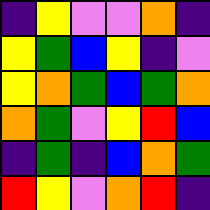[["indigo", "yellow", "violet", "violet", "orange", "indigo"], ["yellow", "green", "blue", "yellow", "indigo", "violet"], ["yellow", "orange", "green", "blue", "green", "orange"], ["orange", "green", "violet", "yellow", "red", "blue"], ["indigo", "green", "indigo", "blue", "orange", "green"], ["red", "yellow", "violet", "orange", "red", "indigo"]]